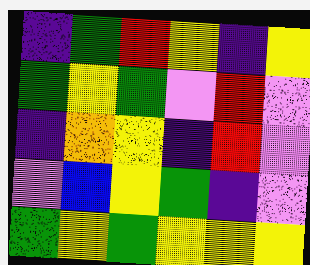[["indigo", "green", "red", "yellow", "indigo", "yellow"], ["green", "yellow", "green", "violet", "red", "violet"], ["indigo", "orange", "yellow", "indigo", "red", "violet"], ["violet", "blue", "yellow", "green", "indigo", "violet"], ["green", "yellow", "green", "yellow", "yellow", "yellow"]]